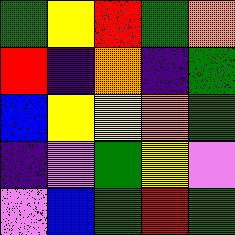[["green", "yellow", "red", "green", "orange"], ["red", "indigo", "orange", "indigo", "green"], ["blue", "yellow", "yellow", "orange", "green"], ["indigo", "violet", "green", "yellow", "violet"], ["violet", "blue", "green", "red", "green"]]